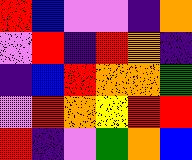[["red", "blue", "violet", "violet", "indigo", "orange"], ["violet", "red", "indigo", "red", "orange", "indigo"], ["indigo", "blue", "red", "orange", "orange", "green"], ["violet", "red", "orange", "yellow", "red", "red"], ["red", "indigo", "violet", "green", "orange", "blue"]]